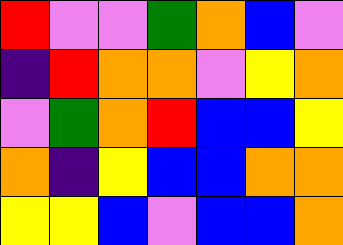[["red", "violet", "violet", "green", "orange", "blue", "violet"], ["indigo", "red", "orange", "orange", "violet", "yellow", "orange"], ["violet", "green", "orange", "red", "blue", "blue", "yellow"], ["orange", "indigo", "yellow", "blue", "blue", "orange", "orange"], ["yellow", "yellow", "blue", "violet", "blue", "blue", "orange"]]